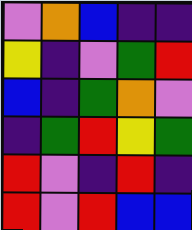[["violet", "orange", "blue", "indigo", "indigo"], ["yellow", "indigo", "violet", "green", "red"], ["blue", "indigo", "green", "orange", "violet"], ["indigo", "green", "red", "yellow", "green"], ["red", "violet", "indigo", "red", "indigo"], ["red", "violet", "red", "blue", "blue"]]